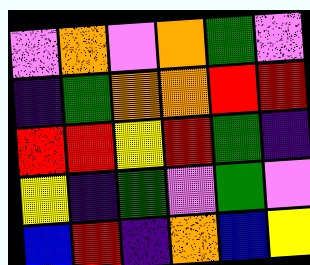[["violet", "orange", "violet", "orange", "green", "violet"], ["indigo", "green", "orange", "orange", "red", "red"], ["red", "red", "yellow", "red", "green", "indigo"], ["yellow", "indigo", "green", "violet", "green", "violet"], ["blue", "red", "indigo", "orange", "blue", "yellow"]]